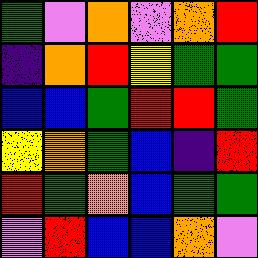[["green", "violet", "orange", "violet", "orange", "red"], ["indigo", "orange", "red", "yellow", "green", "green"], ["blue", "blue", "green", "red", "red", "green"], ["yellow", "orange", "green", "blue", "indigo", "red"], ["red", "green", "orange", "blue", "green", "green"], ["violet", "red", "blue", "blue", "orange", "violet"]]